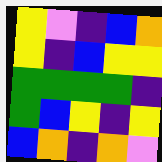[["yellow", "violet", "indigo", "blue", "orange"], ["yellow", "indigo", "blue", "yellow", "yellow"], ["green", "green", "green", "green", "indigo"], ["green", "blue", "yellow", "indigo", "yellow"], ["blue", "orange", "indigo", "orange", "violet"]]